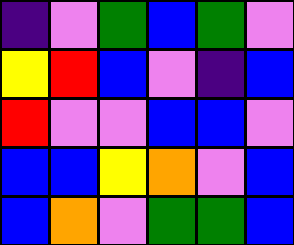[["indigo", "violet", "green", "blue", "green", "violet"], ["yellow", "red", "blue", "violet", "indigo", "blue"], ["red", "violet", "violet", "blue", "blue", "violet"], ["blue", "blue", "yellow", "orange", "violet", "blue"], ["blue", "orange", "violet", "green", "green", "blue"]]